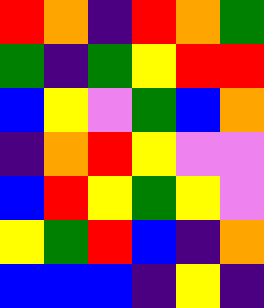[["red", "orange", "indigo", "red", "orange", "green"], ["green", "indigo", "green", "yellow", "red", "red"], ["blue", "yellow", "violet", "green", "blue", "orange"], ["indigo", "orange", "red", "yellow", "violet", "violet"], ["blue", "red", "yellow", "green", "yellow", "violet"], ["yellow", "green", "red", "blue", "indigo", "orange"], ["blue", "blue", "blue", "indigo", "yellow", "indigo"]]